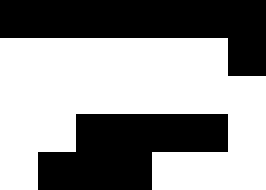[["black", "black", "black", "black", "black", "black", "black"], ["white", "white", "white", "white", "white", "white", "black"], ["white", "white", "white", "white", "white", "white", "white"], ["white", "white", "black", "black", "black", "black", "white"], ["white", "black", "black", "black", "white", "white", "white"]]